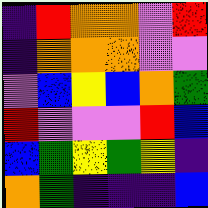[["indigo", "red", "orange", "orange", "violet", "red"], ["indigo", "orange", "orange", "orange", "violet", "violet"], ["violet", "blue", "yellow", "blue", "orange", "green"], ["red", "violet", "violet", "violet", "red", "blue"], ["blue", "green", "yellow", "green", "yellow", "indigo"], ["orange", "green", "indigo", "indigo", "indigo", "blue"]]